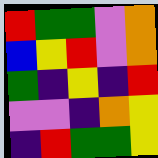[["red", "green", "green", "violet", "orange"], ["blue", "yellow", "red", "violet", "orange"], ["green", "indigo", "yellow", "indigo", "red"], ["violet", "violet", "indigo", "orange", "yellow"], ["indigo", "red", "green", "green", "yellow"]]